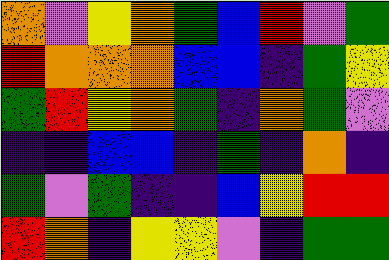[["orange", "violet", "yellow", "orange", "green", "blue", "red", "violet", "green"], ["red", "orange", "orange", "orange", "blue", "blue", "indigo", "green", "yellow"], ["green", "red", "yellow", "orange", "green", "indigo", "orange", "green", "violet"], ["indigo", "indigo", "blue", "blue", "indigo", "green", "indigo", "orange", "indigo"], ["green", "violet", "green", "indigo", "indigo", "blue", "yellow", "red", "red"], ["red", "orange", "indigo", "yellow", "yellow", "violet", "indigo", "green", "green"]]